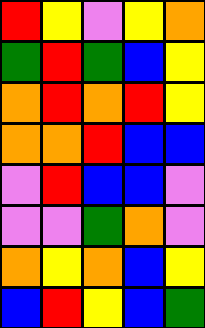[["red", "yellow", "violet", "yellow", "orange"], ["green", "red", "green", "blue", "yellow"], ["orange", "red", "orange", "red", "yellow"], ["orange", "orange", "red", "blue", "blue"], ["violet", "red", "blue", "blue", "violet"], ["violet", "violet", "green", "orange", "violet"], ["orange", "yellow", "orange", "blue", "yellow"], ["blue", "red", "yellow", "blue", "green"]]